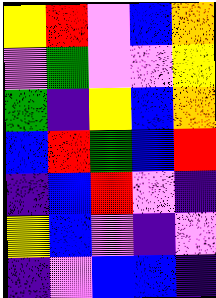[["yellow", "red", "violet", "blue", "orange"], ["violet", "green", "violet", "violet", "yellow"], ["green", "indigo", "yellow", "blue", "orange"], ["blue", "red", "green", "blue", "red"], ["indigo", "blue", "red", "violet", "indigo"], ["yellow", "blue", "violet", "indigo", "violet"], ["indigo", "violet", "blue", "blue", "indigo"]]